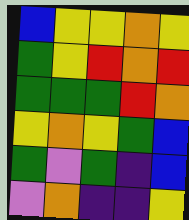[["blue", "yellow", "yellow", "orange", "yellow"], ["green", "yellow", "red", "orange", "red"], ["green", "green", "green", "red", "orange"], ["yellow", "orange", "yellow", "green", "blue"], ["green", "violet", "green", "indigo", "blue"], ["violet", "orange", "indigo", "indigo", "yellow"]]